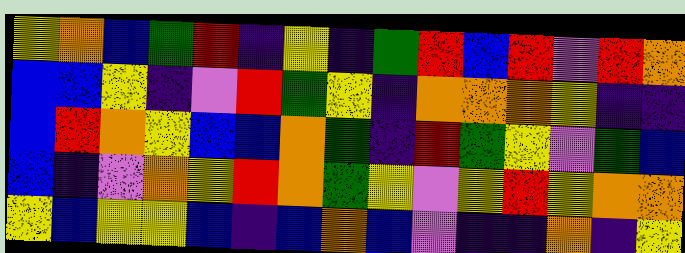[["yellow", "orange", "blue", "green", "red", "indigo", "yellow", "indigo", "green", "red", "blue", "red", "violet", "red", "orange"], ["blue", "blue", "yellow", "indigo", "violet", "red", "green", "yellow", "indigo", "orange", "orange", "orange", "yellow", "indigo", "indigo"], ["blue", "red", "orange", "yellow", "blue", "blue", "orange", "green", "indigo", "red", "green", "yellow", "violet", "green", "blue"], ["blue", "indigo", "violet", "orange", "yellow", "red", "orange", "green", "yellow", "violet", "yellow", "red", "yellow", "orange", "orange"], ["yellow", "blue", "yellow", "yellow", "blue", "indigo", "blue", "orange", "blue", "violet", "indigo", "indigo", "orange", "indigo", "yellow"]]